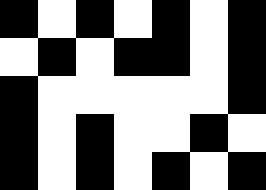[["black", "white", "black", "white", "black", "white", "black"], ["white", "black", "white", "black", "black", "white", "black"], ["black", "white", "white", "white", "white", "white", "black"], ["black", "white", "black", "white", "white", "black", "white"], ["black", "white", "black", "white", "black", "white", "black"]]